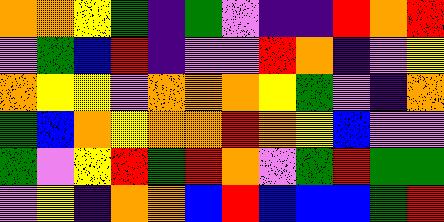[["orange", "orange", "yellow", "green", "indigo", "green", "violet", "indigo", "indigo", "red", "orange", "red"], ["violet", "green", "blue", "red", "indigo", "violet", "violet", "red", "orange", "indigo", "violet", "yellow"], ["orange", "yellow", "yellow", "violet", "orange", "orange", "orange", "yellow", "green", "violet", "indigo", "orange"], ["green", "blue", "orange", "yellow", "orange", "orange", "red", "orange", "yellow", "blue", "violet", "violet"], ["green", "violet", "yellow", "red", "green", "red", "orange", "violet", "green", "red", "green", "green"], ["violet", "yellow", "indigo", "orange", "orange", "blue", "red", "blue", "blue", "blue", "green", "red"]]